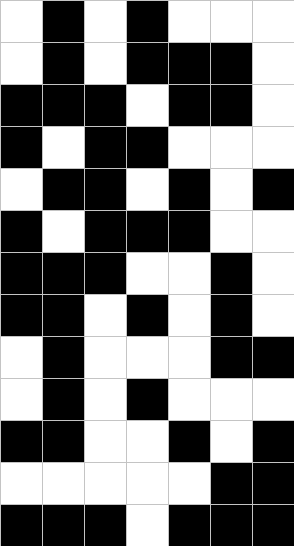[["white", "black", "white", "black", "white", "white", "white"], ["white", "black", "white", "black", "black", "black", "white"], ["black", "black", "black", "white", "black", "black", "white"], ["black", "white", "black", "black", "white", "white", "white"], ["white", "black", "black", "white", "black", "white", "black"], ["black", "white", "black", "black", "black", "white", "white"], ["black", "black", "black", "white", "white", "black", "white"], ["black", "black", "white", "black", "white", "black", "white"], ["white", "black", "white", "white", "white", "black", "black"], ["white", "black", "white", "black", "white", "white", "white"], ["black", "black", "white", "white", "black", "white", "black"], ["white", "white", "white", "white", "white", "black", "black"], ["black", "black", "black", "white", "black", "black", "black"]]